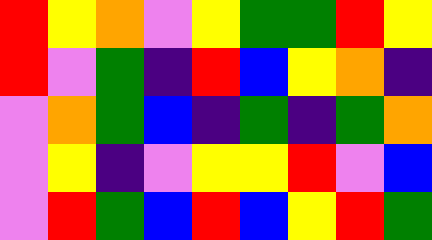[["red", "yellow", "orange", "violet", "yellow", "green", "green", "red", "yellow"], ["red", "violet", "green", "indigo", "red", "blue", "yellow", "orange", "indigo"], ["violet", "orange", "green", "blue", "indigo", "green", "indigo", "green", "orange"], ["violet", "yellow", "indigo", "violet", "yellow", "yellow", "red", "violet", "blue"], ["violet", "red", "green", "blue", "red", "blue", "yellow", "red", "green"]]